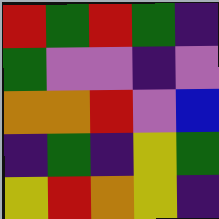[["red", "green", "red", "green", "indigo"], ["green", "violet", "violet", "indigo", "violet"], ["orange", "orange", "red", "violet", "blue"], ["indigo", "green", "indigo", "yellow", "green"], ["yellow", "red", "orange", "yellow", "indigo"]]